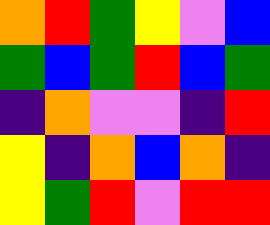[["orange", "red", "green", "yellow", "violet", "blue"], ["green", "blue", "green", "red", "blue", "green"], ["indigo", "orange", "violet", "violet", "indigo", "red"], ["yellow", "indigo", "orange", "blue", "orange", "indigo"], ["yellow", "green", "red", "violet", "red", "red"]]